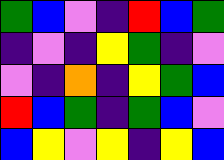[["green", "blue", "violet", "indigo", "red", "blue", "green"], ["indigo", "violet", "indigo", "yellow", "green", "indigo", "violet"], ["violet", "indigo", "orange", "indigo", "yellow", "green", "blue"], ["red", "blue", "green", "indigo", "green", "blue", "violet"], ["blue", "yellow", "violet", "yellow", "indigo", "yellow", "blue"]]